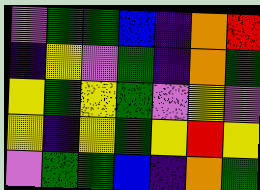[["violet", "green", "green", "blue", "indigo", "orange", "red"], ["indigo", "yellow", "violet", "green", "indigo", "orange", "green"], ["yellow", "green", "yellow", "green", "violet", "yellow", "violet"], ["yellow", "indigo", "yellow", "green", "yellow", "red", "yellow"], ["violet", "green", "green", "blue", "indigo", "orange", "green"]]